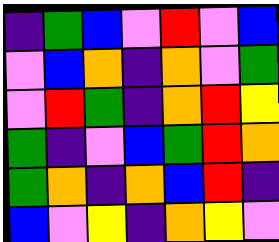[["indigo", "green", "blue", "violet", "red", "violet", "blue"], ["violet", "blue", "orange", "indigo", "orange", "violet", "green"], ["violet", "red", "green", "indigo", "orange", "red", "yellow"], ["green", "indigo", "violet", "blue", "green", "red", "orange"], ["green", "orange", "indigo", "orange", "blue", "red", "indigo"], ["blue", "violet", "yellow", "indigo", "orange", "yellow", "violet"]]